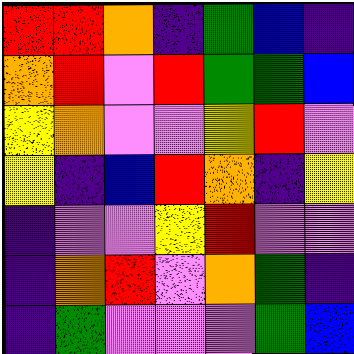[["red", "red", "orange", "indigo", "green", "blue", "indigo"], ["orange", "red", "violet", "red", "green", "green", "blue"], ["yellow", "orange", "violet", "violet", "yellow", "red", "violet"], ["yellow", "indigo", "blue", "red", "orange", "indigo", "yellow"], ["indigo", "violet", "violet", "yellow", "red", "violet", "violet"], ["indigo", "orange", "red", "violet", "orange", "green", "indigo"], ["indigo", "green", "violet", "violet", "violet", "green", "blue"]]